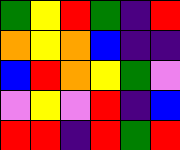[["green", "yellow", "red", "green", "indigo", "red"], ["orange", "yellow", "orange", "blue", "indigo", "indigo"], ["blue", "red", "orange", "yellow", "green", "violet"], ["violet", "yellow", "violet", "red", "indigo", "blue"], ["red", "red", "indigo", "red", "green", "red"]]